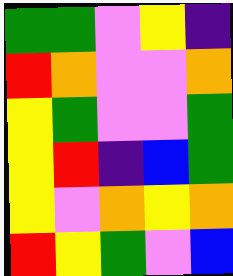[["green", "green", "violet", "yellow", "indigo"], ["red", "orange", "violet", "violet", "orange"], ["yellow", "green", "violet", "violet", "green"], ["yellow", "red", "indigo", "blue", "green"], ["yellow", "violet", "orange", "yellow", "orange"], ["red", "yellow", "green", "violet", "blue"]]